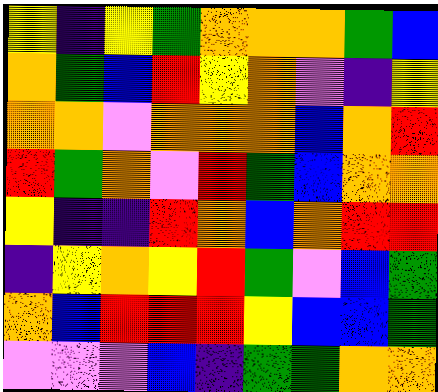[["yellow", "indigo", "yellow", "green", "orange", "orange", "orange", "green", "blue"], ["orange", "green", "blue", "red", "yellow", "orange", "violet", "indigo", "yellow"], ["orange", "orange", "violet", "orange", "orange", "orange", "blue", "orange", "red"], ["red", "green", "orange", "violet", "red", "green", "blue", "orange", "orange"], ["yellow", "indigo", "indigo", "red", "orange", "blue", "orange", "red", "red"], ["indigo", "yellow", "orange", "yellow", "red", "green", "violet", "blue", "green"], ["orange", "blue", "red", "red", "red", "yellow", "blue", "blue", "green"], ["violet", "violet", "violet", "blue", "indigo", "green", "green", "orange", "orange"]]